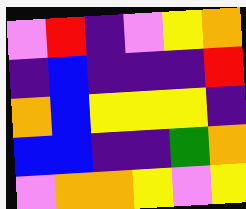[["violet", "red", "indigo", "violet", "yellow", "orange"], ["indigo", "blue", "indigo", "indigo", "indigo", "red"], ["orange", "blue", "yellow", "yellow", "yellow", "indigo"], ["blue", "blue", "indigo", "indigo", "green", "orange"], ["violet", "orange", "orange", "yellow", "violet", "yellow"]]